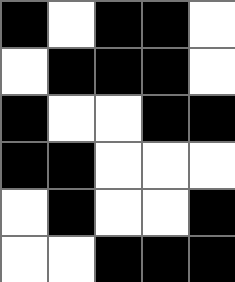[["black", "white", "black", "black", "white"], ["white", "black", "black", "black", "white"], ["black", "white", "white", "black", "black"], ["black", "black", "white", "white", "white"], ["white", "black", "white", "white", "black"], ["white", "white", "black", "black", "black"]]